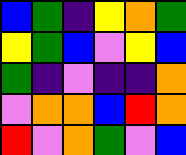[["blue", "green", "indigo", "yellow", "orange", "green"], ["yellow", "green", "blue", "violet", "yellow", "blue"], ["green", "indigo", "violet", "indigo", "indigo", "orange"], ["violet", "orange", "orange", "blue", "red", "orange"], ["red", "violet", "orange", "green", "violet", "blue"]]